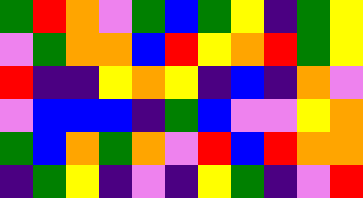[["green", "red", "orange", "violet", "green", "blue", "green", "yellow", "indigo", "green", "yellow"], ["violet", "green", "orange", "orange", "blue", "red", "yellow", "orange", "red", "green", "yellow"], ["red", "indigo", "indigo", "yellow", "orange", "yellow", "indigo", "blue", "indigo", "orange", "violet"], ["violet", "blue", "blue", "blue", "indigo", "green", "blue", "violet", "violet", "yellow", "orange"], ["green", "blue", "orange", "green", "orange", "violet", "red", "blue", "red", "orange", "orange"], ["indigo", "green", "yellow", "indigo", "violet", "indigo", "yellow", "green", "indigo", "violet", "red"]]